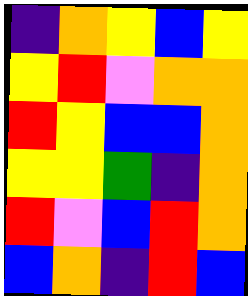[["indigo", "orange", "yellow", "blue", "yellow"], ["yellow", "red", "violet", "orange", "orange"], ["red", "yellow", "blue", "blue", "orange"], ["yellow", "yellow", "green", "indigo", "orange"], ["red", "violet", "blue", "red", "orange"], ["blue", "orange", "indigo", "red", "blue"]]